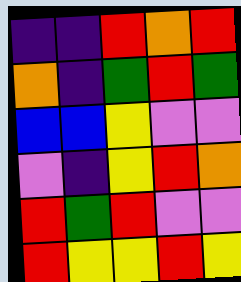[["indigo", "indigo", "red", "orange", "red"], ["orange", "indigo", "green", "red", "green"], ["blue", "blue", "yellow", "violet", "violet"], ["violet", "indigo", "yellow", "red", "orange"], ["red", "green", "red", "violet", "violet"], ["red", "yellow", "yellow", "red", "yellow"]]